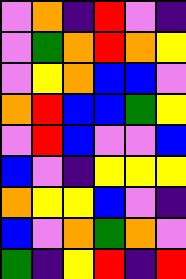[["violet", "orange", "indigo", "red", "violet", "indigo"], ["violet", "green", "orange", "red", "orange", "yellow"], ["violet", "yellow", "orange", "blue", "blue", "violet"], ["orange", "red", "blue", "blue", "green", "yellow"], ["violet", "red", "blue", "violet", "violet", "blue"], ["blue", "violet", "indigo", "yellow", "yellow", "yellow"], ["orange", "yellow", "yellow", "blue", "violet", "indigo"], ["blue", "violet", "orange", "green", "orange", "violet"], ["green", "indigo", "yellow", "red", "indigo", "red"]]